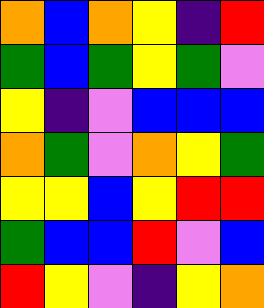[["orange", "blue", "orange", "yellow", "indigo", "red"], ["green", "blue", "green", "yellow", "green", "violet"], ["yellow", "indigo", "violet", "blue", "blue", "blue"], ["orange", "green", "violet", "orange", "yellow", "green"], ["yellow", "yellow", "blue", "yellow", "red", "red"], ["green", "blue", "blue", "red", "violet", "blue"], ["red", "yellow", "violet", "indigo", "yellow", "orange"]]